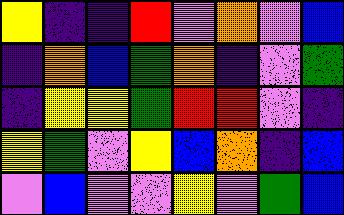[["yellow", "indigo", "indigo", "red", "violet", "orange", "violet", "blue"], ["indigo", "orange", "blue", "green", "orange", "indigo", "violet", "green"], ["indigo", "yellow", "yellow", "green", "red", "red", "violet", "indigo"], ["yellow", "green", "violet", "yellow", "blue", "orange", "indigo", "blue"], ["violet", "blue", "violet", "violet", "yellow", "violet", "green", "blue"]]